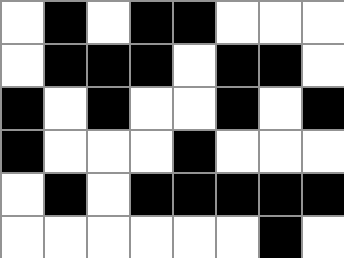[["white", "black", "white", "black", "black", "white", "white", "white"], ["white", "black", "black", "black", "white", "black", "black", "white"], ["black", "white", "black", "white", "white", "black", "white", "black"], ["black", "white", "white", "white", "black", "white", "white", "white"], ["white", "black", "white", "black", "black", "black", "black", "black"], ["white", "white", "white", "white", "white", "white", "black", "white"]]